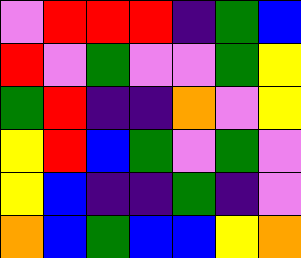[["violet", "red", "red", "red", "indigo", "green", "blue"], ["red", "violet", "green", "violet", "violet", "green", "yellow"], ["green", "red", "indigo", "indigo", "orange", "violet", "yellow"], ["yellow", "red", "blue", "green", "violet", "green", "violet"], ["yellow", "blue", "indigo", "indigo", "green", "indigo", "violet"], ["orange", "blue", "green", "blue", "blue", "yellow", "orange"]]